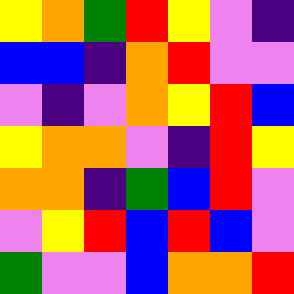[["yellow", "orange", "green", "red", "yellow", "violet", "indigo"], ["blue", "blue", "indigo", "orange", "red", "violet", "violet"], ["violet", "indigo", "violet", "orange", "yellow", "red", "blue"], ["yellow", "orange", "orange", "violet", "indigo", "red", "yellow"], ["orange", "orange", "indigo", "green", "blue", "red", "violet"], ["violet", "yellow", "red", "blue", "red", "blue", "violet"], ["green", "violet", "violet", "blue", "orange", "orange", "red"]]